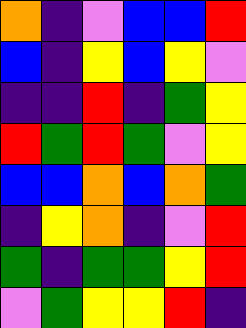[["orange", "indigo", "violet", "blue", "blue", "red"], ["blue", "indigo", "yellow", "blue", "yellow", "violet"], ["indigo", "indigo", "red", "indigo", "green", "yellow"], ["red", "green", "red", "green", "violet", "yellow"], ["blue", "blue", "orange", "blue", "orange", "green"], ["indigo", "yellow", "orange", "indigo", "violet", "red"], ["green", "indigo", "green", "green", "yellow", "red"], ["violet", "green", "yellow", "yellow", "red", "indigo"]]